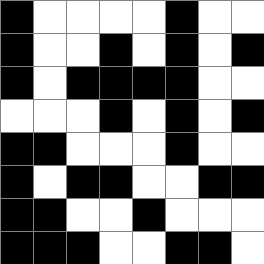[["black", "white", "white", "white", "white", "black", "white", "white"], ["black", "white", "white", "black", "white", "black", "white", "black"], ["black", "white", "black", "black", "black", "black", "white", "white"], ["white", "white", "white", "black", "white", "black", "white", "black"], ["black", "black", "white", "white", "white", "black", "white", "white"], ["black", "white", "black", "black", "white", "white", "black", "black"], ["black", "black", "white", "white", "black", "white", "white", "white"], ["black", "black", "black", "white", "white", "black", "black", "white"]]